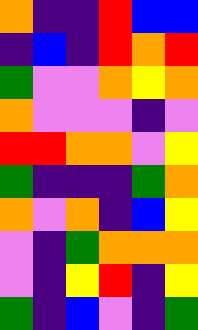[["orange", "indigo", "indigo", "red", "blue", "blue"], ["indigo", "blue", "indigo", "red", "orange", "red"], ["green", "violet", "violet", "orange", "yellow", "orange"], ["orange", "violet", "violet", "violet", "indigo", "violet"], ["red", "red", "orange", "orange", "violet", "yellow"], ["green", "indigo", "indigo", "indigo", "green", "orange"], ["orange", "violet", "orange", "indigo", "blue", "yellow"], ["violet", "indigo", "green", "orange", "orange", "orange"], ["violet", "indigo", "yellow", "red", "indigo", "yellow"], ["green", "indigo", "blue", "violet", "indigo", "green"]]